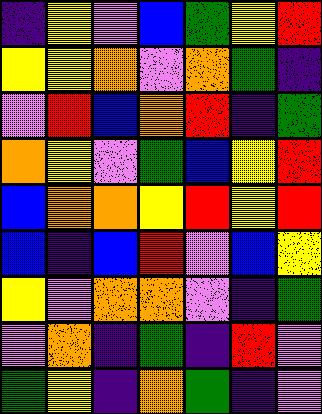[["indigo", "yellow", "violet", "blue", "green", "yellow", "red"], ["yellow", "yellow", "orange", "violet", "orange", "green", "indigo"], ["violet", "red", "blue", "orange", "red", "indigo", "green"], ["orange", "yellow", "violet", "green", "blue", "yellow", "red"], ["blue", "orange", "orange", "yellow", "red", "yellow", "red"], ["blue", "indigo", "blue", "red", "violet", "blue", "yellow"], ["yellow", "violet", "orange", "orange", "violet", "indigo", "green"], ["violet", "orange", "indigo", "green", "indigo", "red", "violet"], ["green", "yellow", "indigo", "orange", "green", "indigo", "violet"]]